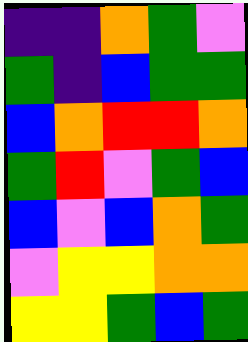[["indigo", "indigo", "orange", "green", "violet"], ["green", "indigo", "blue", "green", "green"], ["blue", "orange", "red", "red", "orange"], ["green", "red", "violet", "green", "blue"], ["blue", "violet", "blue", "orange", "green"], ["violet", "yellow", "yellow", "orange", "orange"], ["yellow", "yellow", "green", "blue", "green"]]